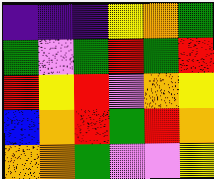[["indigo", "indigo", "indigo", "yellow", "orange", "green"], ["green", "violet", "green", "red", "green", "red"], ["red", "yellow", "red", "violet", "orange", "yellow"], ["blue", "orange", "red", "green", "red", "orange"], ["orange", "orange", "green", "violet", "violet", "yellow"]]